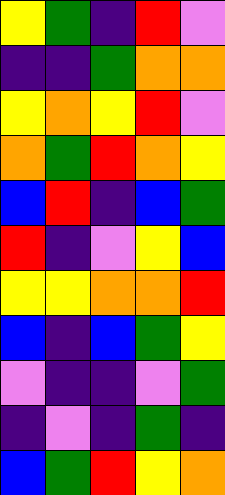[["yellow", "green", "indigo", "red", "violet"], ["indigo", "indigo", "green", "orange", "orange"], ["yellow", "orange", "yellow", "red", "violet"], ["orange", "green", "red", "orange", "yellow"], ["blue", "red", "indigo", "blue", "green"], ["red", "indigo", "violet", "yellow", "blue"], ["yellow", "yellow", "orange", "orange", "red"], ["blue", "indigo", "blue", "green", "yellow"], ["violet", "indigo", "indigo", "violet", "green"], ["indigo", "violet", "indigo", "green", "indigo"], ["blue", "green", "red", "yellow", "orange"]]